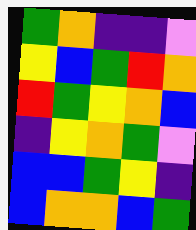[["green", "orange", "indigo", "indigo", "violet"], ["yellow", "blue", "green", "red", "orange"], ["red", "green", "yellow", "orange", "blue"], ["indigo", "yellow", "orange", "green", "violet"], ["blue", "blue", "green", "yellow", "indigo"], ["blue", "orange", "orange", "blue", "green"]]